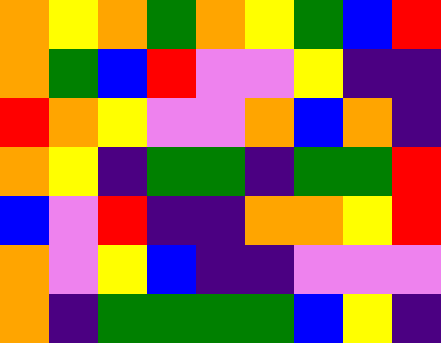[["orange", "yellow", "orange", "green", "orange", "yellow", "green", "blue", "red"], ["orange", "green", "blue", "red", "violet", "violet", "yellow", "indigo", "indigo"], ["red", "orange", "yellow", "violet", "violet", "orange", "blue", "orange", "indigo"], ["orange", "yellow", "indigo", "green", "green", "indigo", "green", "green", "red"], ["blue", "violet", "red", "indigo", "indigo", "orange", "orange", "yellow", "red"], ["orange", "violet", "yellow", "blue", "indigo", "indigo", "violet", "violet", "violet"], ["orange", "indigo", "green", "green", "green", "green", "blue", "yellow", "indigo"]]